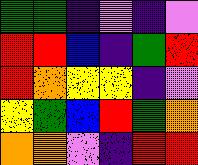[["green", "green", "indigo", "violet", "indigo", "violet"], ["red", "red", "blue", "indigo", "green", "red"], ["red", "orange", "yellow", "yellow", "indigo", "violet"], ["yellow", "green", "blue", "red", "green", "orange"], ["orange", "orange", "violet", "indigo", "red", "red"]]